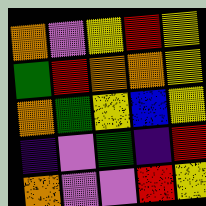[["orange", "violet", "yellow", "red", "yellow"], ["green", "red", "orange", "orange", "yellow"], ["orange", "green", "yellow", "blue", "yellow"], ["indigo", "violet", "green", "indigo", "red"], ["orange", "violet", "violet", "red", "yellow"]]